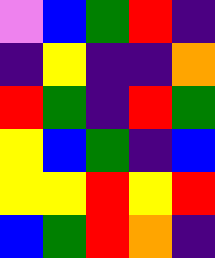[["violet", "blue", "green", "red", "indigo"], ["indigo", "yellow", "indigo", "indigo", "orange"], ["red", "green", "indigo", "red", "green"], ["yellow", "blue", "green", "indigo", "blue"], ["yellow", "yellow", "red", "yellow", "red"], ["blue", "green", "red", "orange", "indigo"]]